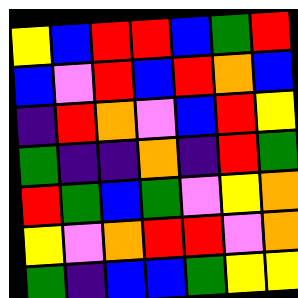[["yellow", "blue", "red", "red", "blue", "green", "red"], ["blue", "violet", "red", "blue", "red", "orange", "blue"], ["indigo", "red", "orange", "violet", "blue", "red", "yellow"], ["green", "indigo", "indigo", "orange", "indigo", "red", "green"], ["red", "green", "blue", "green", "violet", "yellow", "orange"], ["yellow", "violet", "orange", "red", "red", "violet", "orange"], ["green", "indigo", "blue", "blue", "green", "yellow", "yellow"]]